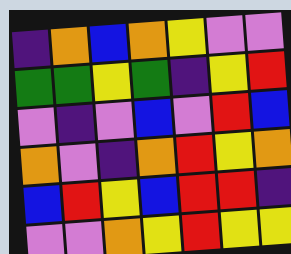[["indigo", "orange", "blue", "orange", "yellow", "violet", "violet"], ["green", "green", "yellow", "green", "indigo", "yellow", "red"], ["violet", "indigo", "violet", "blue", "violet", "red", "blue"], ["orange", "violet", "indigo", "orange", "red", "yellow", "orange"], ["blue", "red", "yellow", "blue", "red", "red", "indigo"], ["violet", "violet", "orange", "yellow", "red", "yellow", "yellow"]]